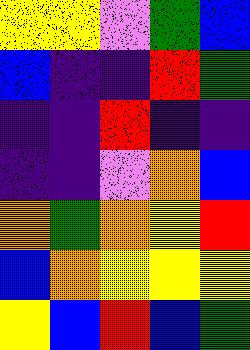[["yellow", "yellow", "violet", "green", "blue"], ["blue", "indigo", "indigo", "red", "green"], ["indigo", "indigo", "red", "indigo", "indigo"], ["indigo", "indigo", "violet", "orange", "blue"], ["orange", "green", "orange", "yellow", "red"], ["blue", "orange", "yellow", "yellow", "yellow"], ["yellow", "blue", "red", "blue", "green"]]